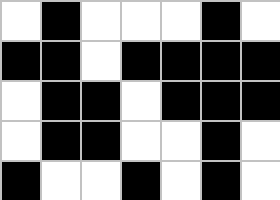[["white", "black", "white", "white", "white", "black", "white"], ["black", "black", "white", "black", "black", "black", "black"], ["white", "black", "black", "white", "black", "black", "black"], ["white", "black", "black", "white", "white", "black", "white"], ["black", "white", "white", "black", "white", "black", "white"]]